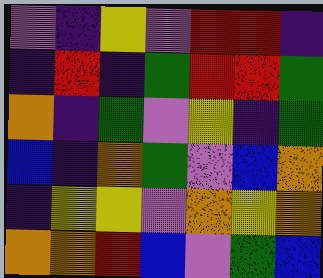[["violet", "indigo", "yellow", "violet", "red", "red", "indigo"], ["indigo", "red", "indigo", "green", "red", "red", "green"], ["orange", "indigo", "green", "violet", "yellow", "indigo", "green"], ["blue", "indigo", "orange", "green", "violet", "blue", "orange"], ["indigo", "yellow", "yellow", "violet", "orange", "yellow", "orange"], ["orange", "orange", "red", "blue", "violet", "green", "blue"]]